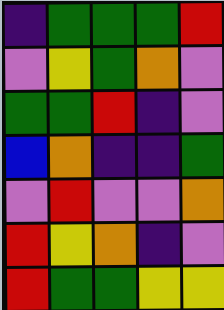[["indigo", "green", "green", "green", "red"], ["violet", "yellow", "green", "orange", "violet"], ["green", "green", "red", "indigo", "violet"], ["blue", "orange", "indigo", "indigo", "green"], ["violet", "red", "violet", "violet", "orange"], ["red", "yellow", "orange", "indigo", "violet"], ["red", "green", "green", "yellow", "yellow"]]